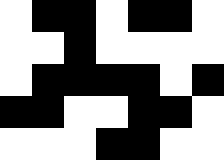[["white", "black", "black", "white", "black", "black", "white"], ["white", "white", "black", "white", "white", "white", "white"], ["white", "black", "black", "black", "black", "white", "black"], ["black", "black", "white", "white", "black", "black", "white"], ["white", "white", "white", "black", "black", "white", "white"]]